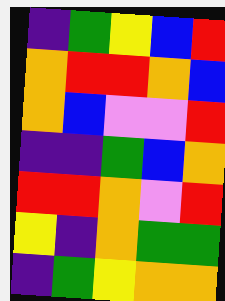[["indigo", "green", "yellow", "blue", "red"], ["orange", "red", "red", "orange", "blue"], ["orange", "blue", "violet", "violet", "red"], ["indigo", "indigo", "green", "blue", "orange"], ["red", "red", "orange", "violet", "red"], ["yellow", "indigo", "orange", "green", "green"], ["indigo", "green", "yellow", "orange", "orange"]]